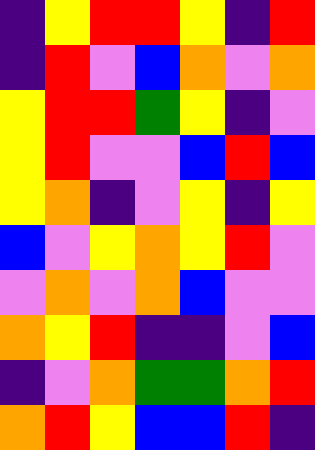[["indigo", "yellow", "red", "red", "yellow", "indigo", "red"], ["indigo", "red", "violet", "blue", "orange", "violet", "orange"], ["yellow", "red", "red", "green", "yellow", "indigo", "violet"], ["yellow", "red", "violet", "violet", "blue", "red", "blue"], ["yellow", "orange", "indigo", "violet", "yellow", "indigo", "yellow"], ["blue", "violet", "yellow", "orange", "yellow", "red", "violet"], ["violet", "orange", "violet", "orange", "blue", "violet", "violet"], ["orange", "yellow", "red", "indigo", "indigo", "violet", "blue"], ["indigo", "violet", "orange", "green", "green", "orange", "red"], ["orange", "red", "yellow", "blue", "blue", "red", "indigo"]]